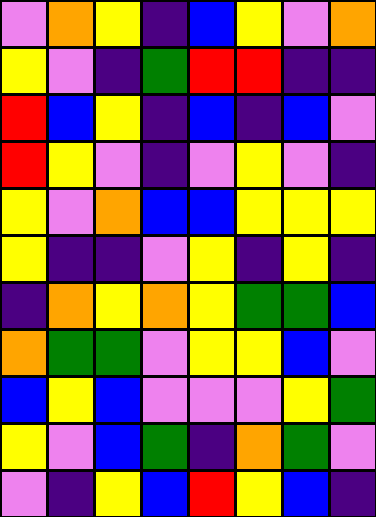[["violet", "orange", "yellow", "indigo", "blue", "yellow", "violet", "orange"], ["yellow", "violet", "indigo", "green", "red", "red", "indigo", "indigo"], ["red", "blue", "yellow", "indigo", "blue", "indigo", "blue", "violet"], ["red", "yellow", "violet", "indigo", "violet", "yellow", "violet", "indigo"], ["yellow", "violet", "orange", "blue", "blue", "yellow", "yellow", "yellow"], ["yellow", "indigo", "indigo", "violet", "yellow", "indigo", "yellow", "indigo"], ["indigo", "orange", "yellow", "orange", "yellow", "green", "green", "blue"], ["orange", "green", "green", "violet", "yellow", "yellow", "blue", "violet"], ["blue", "yellow", "blue", "violet", "violet", "violet", "yellow", "green"], ["yellow", "violet", "blue", "green", "indigo", "orange", "green", "violet"], ["violet", "indigo", "yellow", "blue", "red", "yellow", "blue", "indigo"]]